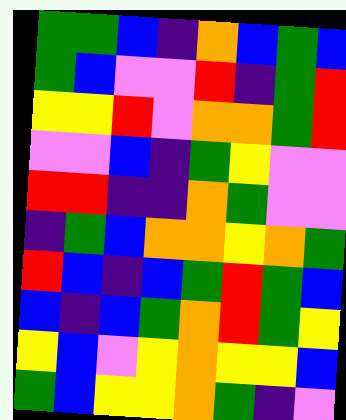[["green", "green", "blue", "indigo", "orange", "blue", "green", "blue"], ["green", "blue", "violet", "violet", "red", "indigo", "green", "red"], ["yellow", "yellow", "red", "violet", "orange", "orange", "green", "red"], ["violet", "violet", "blue", "indigo", "green", "yellow", "violet", "violet"], ["red", "red", "indigo", "indigo", "orange", "green", "violet", "violet"], ["indigo", "green", "blue", "orange", "orange", "yellow", "orange", "green"], ["red", "blue", "indigo", "blue", "green", "red", "green", "blue"], ["blue", "indigo", "blue", "green", "orange", "red", "green", "yellow"], ["yellow", "blue", "violet", "yellow", "orange", "yellow", "yellow", "blue"], ["green", "blue", "yellow", "yellow", "orange", "green", "indigo", "violet"]]